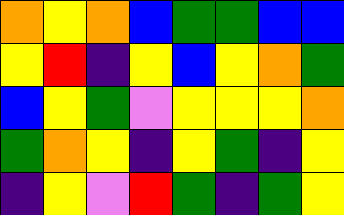[["orange", "yellow", "orange", "blue", "green", "green", "blue", "blue"], ["yellow", "red", "indigo", "yellow", "blue", "yellow", "orange", "green"], ["blue", "yellow", "green", "violet", "yellow", "yellow", "yellow", "orange"], ["green", "orange", "yellow", "indigo", "yellow", "green", "indigo", "yellow"], ["indigo", "yellow", "violet", "red", "green", "indigo", "green", "yellow"]]